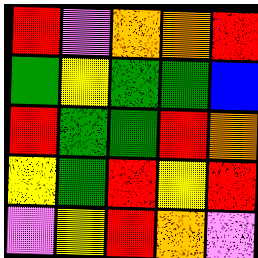[["red", "violet", "orange", "orange", "red"], ["green", "yellow", "green", "green", "blue"], ["red", "green", "green", "red", "orange"], ["yellow", "green", "red", "yellow", "red"], ["violet", "yellow", "red", "orange", "violet"]]